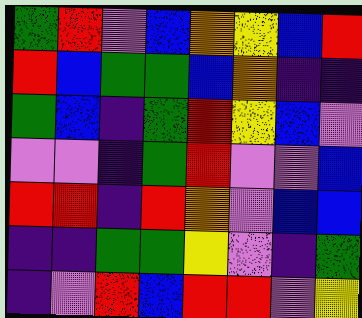[["green", "red", "violet", "blue", "orange", "yellow", "blue", "red"], ["red", "blue", "green", "green", "blue", "orange", "indigo", "indigo"], ["green", "blue", "indigo", "green", "red", "yellow", "blue", "violet"], ["violet", "violet", "indigo", "green", "red", "violet", "violet", "blue"], ["red", "red", "indigo", "red", "orange", "violet", "blue", "blue"], ["indigo", "indigo", "green", "green", "yellow", "violet", "indigo", "green"], ["indigo", "violet", "red", "blue", "red", "red", "violet", "yellow"]]